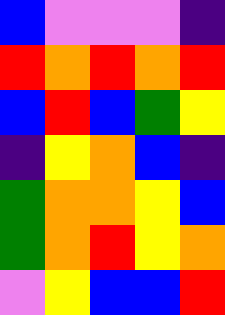[["blue", "violet", "violet", "violet", "indigo"], ["red", "orange", "red", "orange", "red"], ["blue", "red", "blue", "green", "yellow"], ["indigo", "yellow", "orange", "blue", "indigo"], ["green", "orange", "orange", "yellow", "blue"], ["green", "orange", "red", "yellow", "orange"], ["violet", "yellow", "blue", "blue", "red"]]